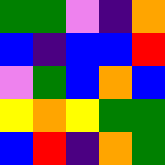[["green", "green", "violet", "indigo", "orange"], ["blue", "indigo", "blue", "blue", "red"], ["violet", "green", "blue", "orange", "blue"], ["yellow", "orange", "yellow", "green", "green"], ["blue", "red", "indigo", "orange", "green"]]